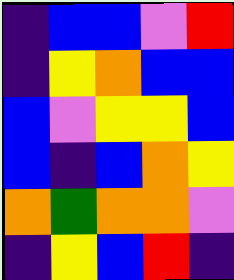[["indigo", "blue", "blue", "violet", "red"], ["indigo", "yellow", "orange", "blue", "blue"], ["blue", "violet", "yellow", "yellow", "blue"], ["blue", "indigo", "blue", "orange", "yellow"], ["orange", "green", "orange", "orange", "violet"], ["indigo", "yellow", "blue", "red", "indigo"]]